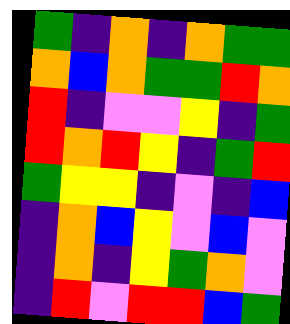[["green", "indigo", "orange", "indigo", "orange", "green", "green"], ["orange", "blue", "orange", "green", "green", "red", "orange"], ["red", "indigo", "violet", "violet", "yellow", "indigo", "green"], ["red", "orange", "red", "yellow", "indigo", "green", "red"], ["green", "yellow", "yellow", "indigo", "violet", "indigo", "blue"], ["indigo", "orange", "blue", "yellow", "violet", "blue", "violet"], ["indigo", "orange", "indigo", "yellow", "green", "orange", "violet"], ["indigo", "red", "violet", "red", "red", "blue", "green"]]